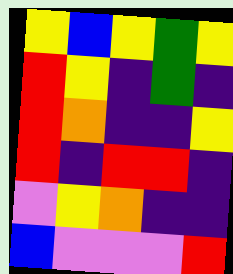[["yellow", "blue", "yellow", "green", "yellow"], ["red", "yellow", "indigo", "green", "indigo"], ["red", "orange", "indigo", "indigo", "yellow"], ["red", "indigo", "red", "red", "indigo"], ["violet", "yellow", "orange", "indigo", "indigo"], ["blue", "violet", "violet", "violet", "red"]]